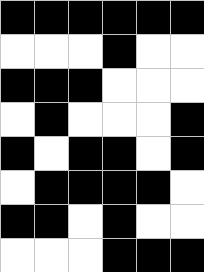[["black", "black", "black", "black", "black", "black"], ["white", "white", "white", "black", "white", "white"], ["black", "black", "black", "white", "white", "white"], ["white", "black", "white", "white", "white", "black"], ["black", "white", "black", "black", "white", "black"], ["white", "black", "black", "black", "black", "white"], ["black", "black", "white", "black", "white", "white"], ["white", "white", "white", "black", "black", "black"]]